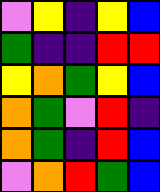[["violet", "yellow", "indigo", "yellow", "blue"], ["green", "indigo", "indigo", "red", "red"], ["yellow", "orange", "green", "yellow", "blue"], ["orange", "green", "violet", "red", "indigo"], ["orange", "green", "indigo", "red", "blue"], ["violet", "orange", "red", "green", "blue"]]